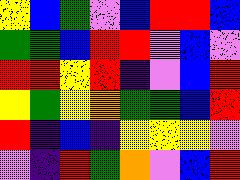[["yellow", "blue", "green", "violet", "blue", "red", "red", "blue"], ["green", "green", "blue", "red", "red", "violet", "blue", "violet"], ["red", "red", "yellow", "red", "indigo", "violet", "blue", "red"], ["yellow", "green", "yellow", "orange", "green", "green", "blue", "red"], ["red", "indigo", "blue", "indigo", "yellow", "yellow", "yellow", "violet"], ["violet", "indigo", "red", "green", "orange", "violet", "blue", "red"]]